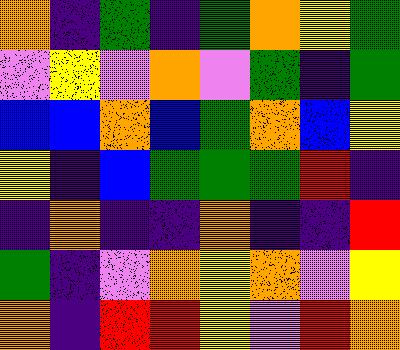[["orange", "indigo", "green", "indigo", "green", "orange", "yellow", "green"], ["violet", "yellow", "violet", "orange", "violet", "green", "indigo", "green"], ["blue", "blue", "orange", "blue", "green", "orange", "blue", "yellow"], ["yellow", "indigo", "blue", "green", "green", "green", "red", "indigo"], ["indigo", "orange", "indigo", "indigo", "orange", "indigo", "indigo", "red"], ["green", "indigo", "violet", "orange", "yellow", "orange", "violet", "yellow"], ["orange", "indigo", "red", "red", "yellow", "violet", "red", "orange"]]